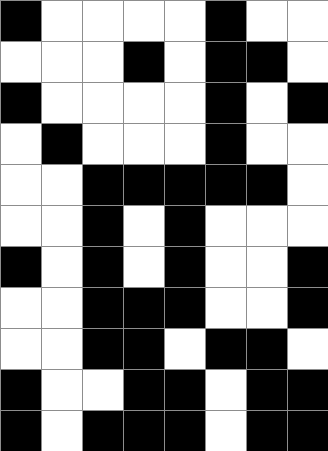[["black", "white", "white", "white", "white", "black", "white", "white"], ["white", "white", "white", "black", "white", "black", "black", "white"], ["black", "white", "white", "white", "white", "black", "white", "black"], ["white", "black", "white", "white", "white", "black", "white", "white"], ["white", "white", "black", "black", "black", "black", "black", "white"], ["white", "white", "black", "white", "black", "white", "white", "white"], ["black", "white", "black", "white", "black", "white", "white", "black"], ["white", "white", "black", "black", "black", "white", "white", "black"], ["white", "white", "black", "black", "white", "black", "black", "white"], ["black", "white", "white", "black", "black", "white", "black", "black"], ["black", "white", "black", "black", "black", "white", "black", "black"]]